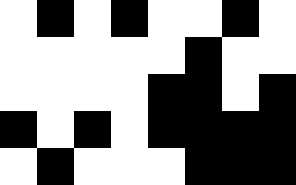[["white", "black", "white", "black", "white", "white", "black", "white"], ["white", "white", "white", "white", "white", "black", "white", "white"], ["white", "white", "white", "white", "black", "black", "white", "black"], ["black", "white", "black", "white", "black", "black", "black", "black"], ["white", "black", "white", "white", "white", "black", "black", "black"]]